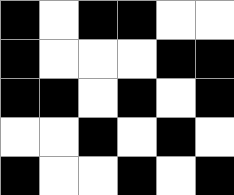[["black", "white", "black", "black", "white", "white"], ["black", "white", "white", "white", "black", "black"], ["black", "black", "white", "black", "white", "black"], ["white", "white", "black", "white", "black", "white"], ["black", "white", "white", "black", "white", "black"]]